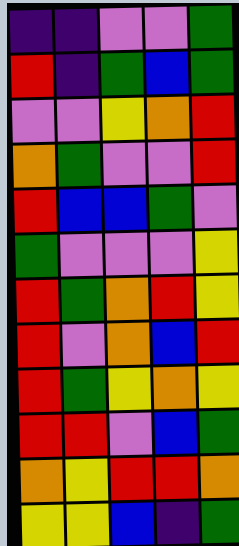[["indigo", "indigo", "violet", "violet", "green"], ["red", "indigo", "green", "blue", "green"], ["violet", "violet", "yellow", "orange", "red"], ["orange", "green", "violet", "violet", "red"], ["red", "blue", "blue", "green", "violet"], ["green", "violet", "violet", "violet", "yellow"], ["red", "green", "orange", "red", "yellow"], ["red", "violet", "orange", "blue", "red"], ["red", "green", "yellow", "orange", "yellow"], ["red", "red", "violet", "blue", "green"], ["orange", "yellow", "red", "red", "orange"], ["yellow", "yellow", "blue", "indigo", "green"]]